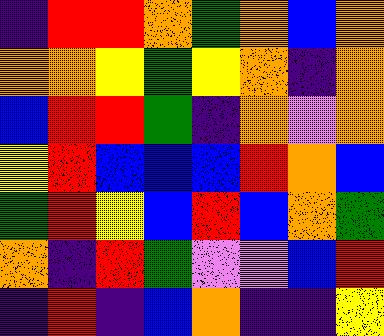[["indigo", "red", "red", "orange", "green", "orange", "blue", "orange"], ["orange", "orange", "yellow", "green", "yellow", "orange", "indigo", "orange"], ["blue", "red", "red", "green", "indigo", "orange", "violet", "orange"], ["yellow", "red", "blue", "blue", "blue", "red", "orange", "blue"], ["green", "red", "yellow", "blue", "red", "blue", "orange", "green"], ["orange", "indigo", "red", "green", "violet", "violet", "blue", "red"], ["indigo", "red", "indigo", "blue", "orange", "indigo", "indigo", "yellow"]]